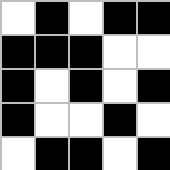[["white", "black", "white", "black", "black"], ["black", "black", "black", "white", "white"], ["black", "white", "black", "white", "black"], ["black", "white", "white", "black", "white"], ["white", "black", "black", "white", "black"]]